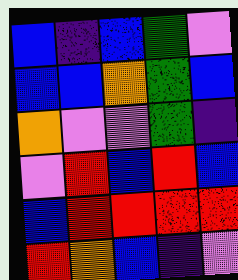[["blue", "indigo", "blue", "green", "violet"], ["blue", "blue", "orange", "green", "blue"], ["orange", "violet", "violet", "green", "indigo"], ["violet", "red", "blue", "red", "blue"], ["blue", "red", "red", "red", "red"], ["red", "orange", "blue", "indigo", "violet"]]